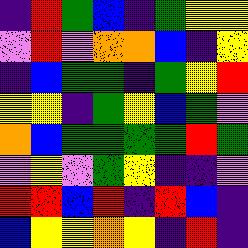[["indigo", "red", "green", "blue", "indigo", "green", "yellow", "yellow"], ["violet", "red", "violet", "orange", "orange", "blue", "indigo", "yellow"], ["indigo", "blue", "green", "green", "indigo", "green", "yellow", "red"], ["yellow", "yellow", "indigo", "green", "yellow", "blue", "green", "violet"], ["orange", "blue", "green", "green", "green", "green", "red", "green"], ["violet", "yellow", "violet", "green", "yellow", "indigo", "indigo", "violet"], ["red", "red", "blue", "red", "indigo", "red", "blue", "indigo"], ["blue", "yellow", "yellow", "orange", "yellow", "indigo", "red", "indigo"]]